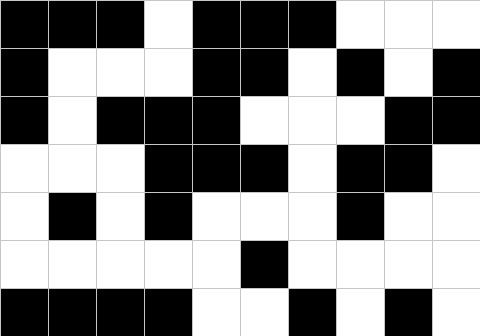[["black", "black", "black", "white", "black", "black", "black", "white", "white", "white"], ["black", "white", "white", "white", "black", "black", "white", "black", "white", "black"], ["black", "white", "black", "black", "black", "white", "white", "white", "black", "black"], ["white", "white", "white", "black", "black", "black", "white", "black", "black", "white"], ["white", "black", "white", "black", "white", "white", "white", "black", "white", "white"], ["white", "white", "white", "white", "white", "black", "white", "white", "white", "white"], ["black", "black", "black", "black", "white", "white", "black", "white", "black", "white"]]